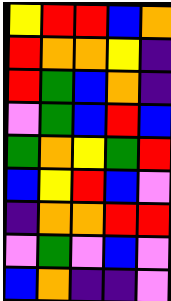[["yellow", "red", "red", "blue", "orange"], ["red", "orange", "orange", "yellow", "indigo"], ["red", "green", "blue", "orange", "indigo"], ["violet", "green", "blue", "red", "blue"], ["green", "orange", "yellow", "green", "red"], ["blue", "yellow", "red", "blue", "violet"], ["indigo", "orange", "orange", "red", "red"], ["violet", "green", "violet", "blue", "violet"], ["blue", "orange", "indigo", "indigo", "violet"]]